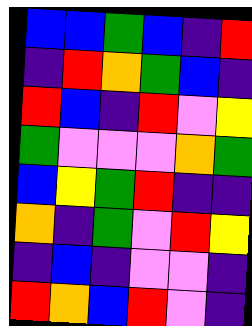[["blue", "blue", "green", "blue", "indigo", "red"], ["indigo", "red", "orange", "green", "blue", "indigo"], ["red", "blue", "indigo", "red", "violet", "yellow"], ["green", "violet", "violet", "violet", "orange", "green"], ["blue", "yellow", "green", "red", "indigo", "indigo"], ["orange", "indigo", "green", "violet", "red", "yellow"], ["indigo", "blue", "indigo", "violet", "violet", "indigo"], ["red", "orange", "blue", "red", "violet", "indigo"]]